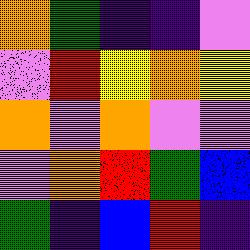[["orange", "green", "indigo", "indigo", "violet"], ["violet", "red", "yellow", "orange", "yellow"], ["orange", "violet", "orange", "violet", "violet"], ["violet", "orange", "red", "green", "blue"], ["green", "indigo", "blue", "red", "indigo"]]